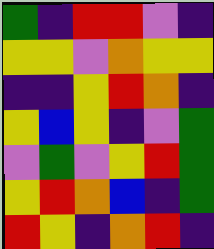[["green", "indigo", "red", "red", "violet", "indigo"], ["yellow", "yellow", "violet", "orange", "yellow", "yellow"], ["indigo", "indigo", "yellow", "red", "orange", "indigo"], ["yellow", "blue", "yellow", "indigo", "violet", "green"], ["violet", "green", "violet", "yellow", "red", "green"], ["yellow", "red", "orange", "blue", "indigo", "green"], ["red", "yellow", "indigo", "orange", "red", "indigo"]]